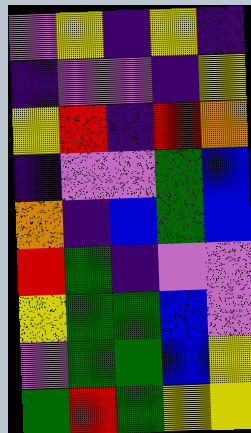[["violet", "yellow", "indigo", "yellow", "indigo"], ["indigo", "violet", "violet", "indigo", "yellow"], ["yellow", "red", "indigo", "red", "orange"], ["indigo", "violet", "violet", "green", "blue"], ["orange", "indigo", "blue", "green", "blue"], ["red", "green", "indigo", "violet", "violet"], ["yellow", "green", "green", "blue", "violet"], ["violet", "green", "green", "blue", "yellow"], ["green", "red", "green", "yellow", "yellow"]]